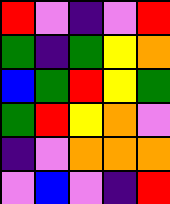[["red", "violet", "indigo", "violet", "red"], ["green", "indigo", "green", "yellow", "orange"], ["blue", "green", "red", "yellow", "green"], ["green", "red", "yellow", "orange", "violet"], ["indigo", "violet", "orange", "orange", "orange"], ["violet", "blue", "violet", "indigo", "red"]]